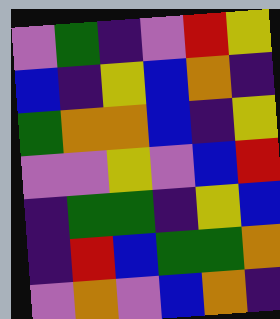[["violet", "green", "indigo", "violet", "red", "yellow"], ["blue", "indigo", "yellow", "blue", "orange", "indigo"], ["green", "orange", "orange", "blue", "indigo", "yellow"], ["violet", "violet", "yellow", "violet", "blue", "red"], ["indigo", "green", "green", "indigo", "yellow", "blue"], ["indigo", "red", "blue", "green", "green", "orange"], ["violet", "orange", "violet", "blue", "orange", "indigo"]]